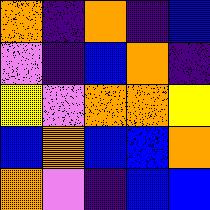[["orange", "indigo", "orange", "indigo", "blue"], ["violet", "indigo", "blue", "orange", "indigo"], ["yellow", "violet", "orange", "orange", "yellow"], ["blue", "orange", "blue", "blue", "orange"], ["orange", "violet", "indigo", "blue", "blue"]]